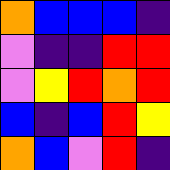[["orange", "blue", "blue", "blue", "indigo"], ["violet", "indigo", "indigo", "red", "red"], ["violet", "yellow", "red", "orange", "red"], ["blue", "indigo", "blue", "red", "yellow"], ["orange", "blue", "violet", "red", "indigo"]]